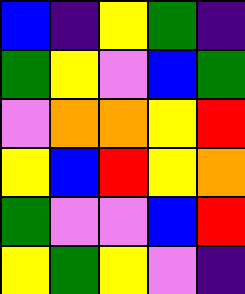[["blue", "indigo", "yellow", "green", "indigo"], ["green", "yellow", "violet", "blue", "green"], ["violet", "orange", "orange", "yellow", "red"], ["yellow", "blue", "red", "yellow", "orange"], ["green", "violet", "violet", "blue", "red"], ["yellow", "green", "yellow", "violet", "indigo"]]